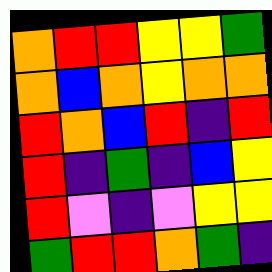[["orange", "red", "red", "yellow", "yellow", "green"], ["orange", "blue", "orange", "yellow", "orange", "orange"], ["red", "orange", "blue", "red", "indigo", "red"], ["red", "indigo", "green", "indigo", "blue", "yellow"], ["red", "violet", "indigo", "violet", "yellow", "yellow"], ["green", "red", "red", "orange", "green", "indigo"]]